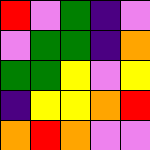[["red", "violet", "green", "indigo", "violet"], ["violet", "green", "green", "indigo", "orange"], ["green", "green", "yellow", "violet", "yellow"], ["indigo", "yellow", "yellow", "orange", "red"], ["orange", "red", "orange", "violet", "violet"]]